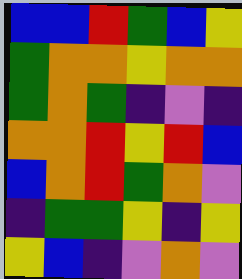[["blue", "blue", "red", "green", "blue", "yellow"], ["green", "orange", "orange", "yellow", "orange", "orange"], ["green", "orange", "green", "indigo", "violet", "indigo"], ["orange", "orange", "red", "yellow", "red", "blue"], ["blue", "orange", "red", "green", "orange", "violet"], ["indigo", "green", "green", "yellow", "indigo", "yellow"], ["yellow", "blue", "indigo", "violet", "orange", "violet"]]